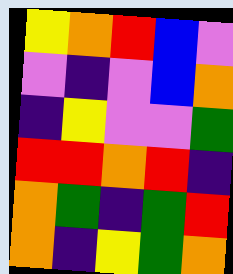[["yellow", "orange", "red", "blue", "violet"], ["violet", "indigo", "violet", "blue", "orange"], ["indigo", "yellow", "violet", "violet", "green"], ["red", "red", "orange", "red", "indigo"], ["orange", "green", "indigo", "green", "red"], ["orange", "indigo", "yellow", "green", "orange"]]